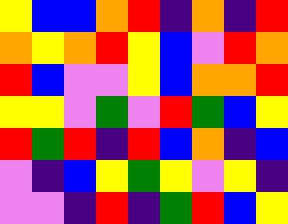[["yellow", "blue", "blue", "orange", "red", "indigo", "orange", "indigo", "red"], ["orange", "yellow", "orange", "red", "yellow", "blue", "violet", "red", "orange"], ["red", "blue", "violet", "violet", "yellow", "blue", "orange", "orange", "red"], ["yellow", "yellow", "violet", "green", "violet", "red", "green", "blue", "yellow"], ["red", "green", "red", "indigo", "red", "blue", "orange", "indigo", "blue"], ["violet", "indigo", "blue", "yellow", "green", "yellow", "violet", "yellow", "indigo"], ["violet", "violet", "indigo", "red", "indigo", "green", "red", "blue", "yellow"]]